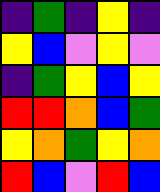[["indigo", "green", "indigo", "yellow", "indigo"], ["yellow", "blue", "violet", "yellow", "violet"], ["indigo", "green", "yellow", "blue", "yellow"], ["red", "red", "orange", "blue", "green"], ["yellow", "orange", "green", "yellow", "orange"], ["red", "blue", "violet", "red", "blue"]]